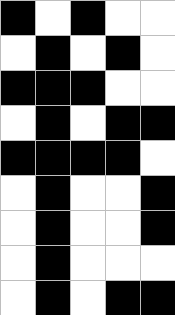[["black", "white", "black", "white", "white"], ["white", "black", "white", "black", "white"], ["black", "black", "black", "white", "white"], ["white", "black", "white", "black", "black"], ["black", "black", "black", "black", "white"], ["white", "black", "white", "white", "black"], ["white", "black", "white", "white", "black"], ["white", "black", "white", "white", "white"], ["white", "black", "white", "black", "black"]]